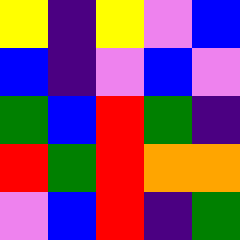[["yellow", "indigo", "yellow", "violet", "blue"], ["blue", "indigo", "violet", "blue", "violet"], ["green", "blue", "red", "green", "indigo"], ["red", "green", "red", "orange", "orange"], ["violet", "blue", "red", "indigo", "green"]]